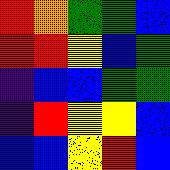[["red", "orange", "green", "green", "blue"], ["red", "red", "yellow", "blue", "green"], ["indigo", "blue", "blue", "green", "green"], ["indigo", "red", "yellow", "yellow", "blue"], ["blue", "blue", "yellow", "red", "blue"]]